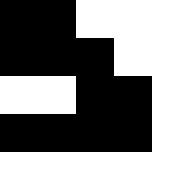[["black", "black", "white", "white", "white"], ["black", "black", "black", "white", "white"], ["white", "white", "black", "black", "white"], ["black", "black", "black", "black", "white"], ["white", "white", "white", "white", "white"]]